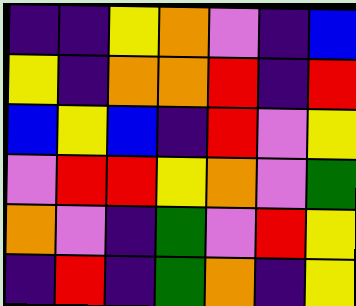[["indigo", "indigo", "yellow", "orange", "violet", "indigo", "blue"], ["yellow", "indigo", "orange", "orange", "red", "indigo", "red"], ["blue", "yellow", "blue", "indigo", "red", "violet", "yellow"], ["violet", "red", "red", "yellow", "orange", "violet", "green"], ["orange", "violet", "indigo", "green", "violet", "red", "yellow"], ["indigo", "red", "indigo", "green", "orange", "indigo", "yellow"]]